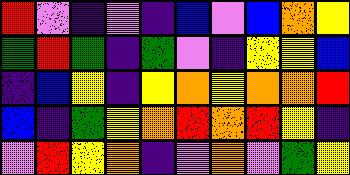[["red", "violet", "indigo", "violet", "indigo", "blue", "violet", "blue", "orange", "yellow"], ["green", "red", "green", "indigo", "green", "violet", "indigo", "yellow", "yellow", "blue"], ["indigo", "blue", "yellow", "indigo", "yellow", "orange", "yellow", "orange", "orange", "red"], ["blue", "indigo", "green", "yellow", "orange", "red", "orange", "red", "yellow", "indigo"], ["violet", "red", "yellow", "orange", "indigo", "violet", "orange", "violet", "green", "yellow"]]